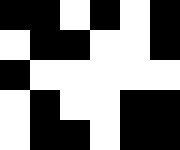[["black", "black", "white", "black", "white", "black"], ["white", "black", "black", "white", "white", "black"], ["black", "white", "white", "white", "white", "white"], ["white", "black", "white", "white", "black", "black"], ["white", "black", "black", "white", "black", "black"]]